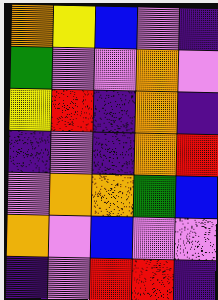[["orange", "yellow", "blue", "violet", "indigo"], ["green", "violet", "violet", "orange", "violet"], ["yellow", "red", "indigo", "orange", "indigo"], ["indigo", "violet", "indigo", "orange", "red"], ["violet", "orange", "orange", "green", "blue"], ["orange", "violet", "blue", "violet", "violet"], ["indigo", "violet", "red", "red", "indigo"]]